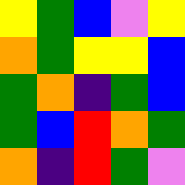[["yellow", "green", "blue", "violet", "yellow"], ["orange", "green", "yellow", "yellow", "blue"], ["green", "orange", "indigo", "green", "blue"], ["green", "blue", "red", "orange", "green"], ["orange", "indigo", "red", "green", "violet"]]